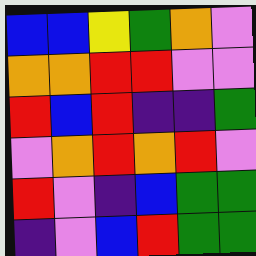[["blue", "blue", "yellow", "green", "orange", "violet"], ["orange", "orange", "red", "red", "violet", "violet"], ["red", "blue", "red", "indigo", "indigo", "green"], ["violet", "orange", "red", "orange", "red", "violet"], ["red", "violet", "indigo", "blue", "green", "green"], ["indigo", "violet", "blue", "red", "green", "green"]]